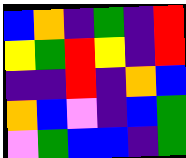[["blue", "orange", "indigo", "green", "indigo", "red"], ["yellow", "green", "red", "yellow", "indigo", "red"], ["indigo", "indigo", "red", "indigo", "orange", "blue"], ["orange", "blue", "violet", "indigo", "blue", "green"], ["violet", "green", "blue", "blue", "indigo", "green"]]